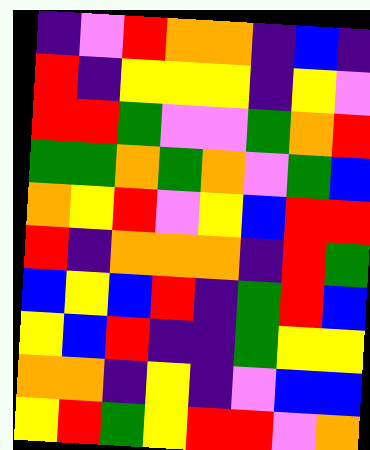[["indigo", "violet", "red", "orange", "orange", "indigo", "blue", "indigo"], ["red", "indigo", "yellow", "yellow", "yellow", "indigo", "yellow", "violet"], ["red", "red", "green", "violet", "violet", "green", "orange", "red"], ["green", "green", "orange", "green", "orange", "violet", "green", "blue"], ["orange", "yellow", "red", "violet", "yellow", "blue", "red", "red"], ["red", "indigo", "orange", "orange", "orange", "indigo", "red", "green"], ["blue", "yellow", "blue", "red", "indigo", "green", "red", "blue"], ["yellow", "blue", "red", "indigo", "indigo", "green", "yellow", "yellow"], ["orange", "orange", "indigo", "yellow", "indigo", "violet", "blue", "blue"], ["yellow", "red", "green", "yellow", "red", "red", "violet", "orange"]]